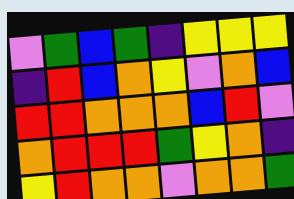[["violet", "green", "blue", "green", "indigo", "yellow", "yellow", "yellow"], ["indigo", "red", "blue", "orange", "yellow", "violet", "orange", "blue"], ["red", "red", "orange", "orange", "orange", "blue", "red", "violet"], ["orange", "red", "red", "red", "green", "yellow", "orange", "indigo"], ["yellow", "red", "orange", "orange", "violet", "orange", "orange", "green"]]